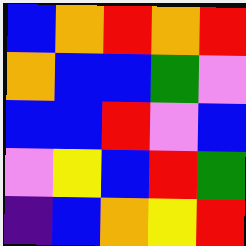[["blue", "orange", "red", "orange", "red"], ["orange", "blue", "blue", "green", "violet"], ["blue", "blue", "red", "violet", "blue"], ["violet", "yellow", "blue", "red", "green"], ["indigo", "blue", "orange", "yellow", "red"]]